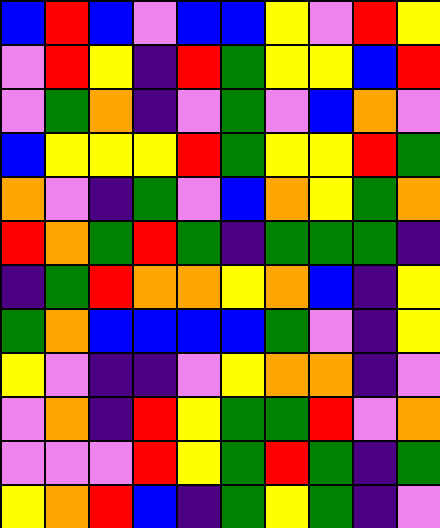[["blue", "red", "blue", "violet", "blue", "blue", "yellow", "violet", "red", "yellow"], ["violet", "red", "yellow", "indigo", "red", "green", "yellow", "yellow", "blue", "red"], ["violet", "green", "orange", "indigo", "violet", "green", "violet", "blue", "orange", "violet"], ["blue", "yellow", "yellow", "yellow", "red", "green", "yellow", "yellow", "red", "green"], ["orange", "violet", "indigo", "green", "violet", "blue", "orange", "yellow", "green", "orange"], ["red", "orange", "green", "red", "green", "indigo", "green", "green", "green", "indigo"], ["indigo", "green", "red", "orange", "orange", "yellow", "orange", "blue", "indigo", "yellow"], ["green", "orange", "blue", "blue", "blue", "blue", "green", "violet", "indigo", "yellow"], ["yellow", "violet", "indigo", "indigo", "violet", "yellow", "orange", "orange", "indigo", "violet"], ["violet", "orange", "indigo", "red", "yellow", "green", "green", "red", "violet", "orange"], ["violet", "violet", "violet", "red", "yellow", "green", "red", "green", "indigo", "green"], ["yellow", "orange", "red", "blue", "indigo", "green", "yellow", "green", "indigo", "violet"]]